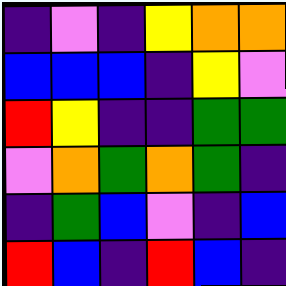[["indigo", "violet", "indigo", "yellow", "orange", "orange"], ["blue", "blue", "blue", "indigo", "yellow", "violet"], ["red", "yellow", "indigo", "indigo", "green", "green"], ["violet", "orange", "green", "orange", "green", "indigo"], ["indigo", "green", "blue", "violet", "indigo", "blue"], ["red", "blue", "indigo", "red", "blue", "indigo"]]